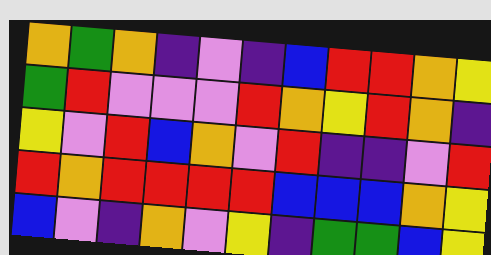[["orange", "green", "orange", "indigo", "violet", "indigo", "blue", "red", "red", "orange", "yellow"], ["green", "red", "violet", "violet", "violet", "red", "orange", "yellow", "red", "orange", "indigo"], ["yellow", "violet", "red", "blue", "orange", "violet", "red", "indigo", "indigo", "violet", "red"], ["red", "orange", "red", "red", "red", "red", "blue", "blue", "blue", "orange", "yellow"], ["blue", "violet", "indigo", "orange", "violet", "yellow", "indigo", "green", "green", "blue", "yellow"]]